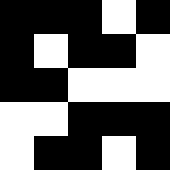[["black", "black", "black", "white", "black"], ["black", "white", "black", "black", "white"], ["black", "black", "white", "white", "white"], ["white", "white", "black", "black", "black"], ["white", "black", "black", "white", "black"]]